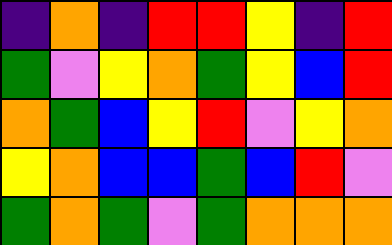[["indigo", "orange", "indigo", "red", "red", "yellow", "indigo", "red"], ["green", "violet", "yellow", "orange", "green", "yellow", "blue", "red"], ["orange", "green", "blue", "yellow", "red", "violet", "yellow", "orange"], ["yellow", "orange", "blue", "blue", "green", "blue", "red", "violet"], ["green", "orange", "green", "violet", "green", "orange", "orange", "orange"]]